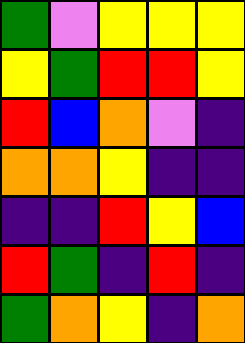[["green", "violet", "yellow", "yellow", "yellow"], ["yellow", "green", "red", "red", "yellow"], ["red", "blue", "orange", "violet", "indigo"], ["orange", "orange", "yellow", "indigo", "indigo"], ["indigo", "indigo", "red", "yellow", "blue"], ["red", "green", "indigo", "red", "indigo"], ["green", "orange", "yellow", "indigo", "orange"]]